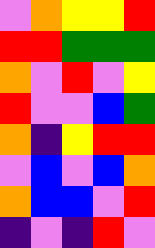[["violet", "orange", "yellow", "yellow", "red"], ["red", "red", "green", "green", "green"], ["orange", "violet", "red", "violet", "yellow"], ["red", "violet", "violet", "blue", "green"], ["orange", "indigo", "yellow", "red", "red"], ["violet", "blue", "violet", "blue", "orange"], ["orange", "blue", "blue", "violet", "red"], ["indigo", "violet", "indigo", "red", "violet"]]